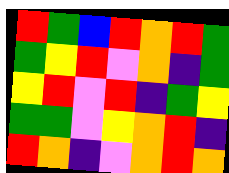[["red", "green", "blue", "red", "orange", "red", "green"], ["green", "yellow", "red", "violet", "orange", "indigo", "green"], ["yellow", "red", "violet", "red", "indigo", "green", "yellow"], ["green", "green", "violet", "yellow", "orange", "red", "indigo"], ["red", "orange", "indigo", "violet", "orange", "red", "orange"]]